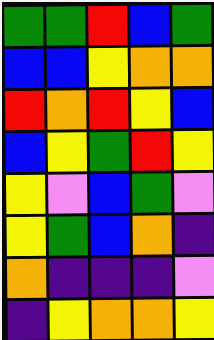[["green", "green", "red", "blue", "green"], ["blue", "blue", "yellow", "orange", "orange"], ["red", "orange", "red", "yellow", "blue"], ["blue", "yellow", "green", "red", "yellow"], ["yellow", "violet", "blue", "green", "violet"], ["yellow", "green", "blue", "orange", "indigo"], ["orange", "indigo", "indigo", "indigo", "violet"], ["indigo", "yellow", "orange", "orange", "yellow"]]